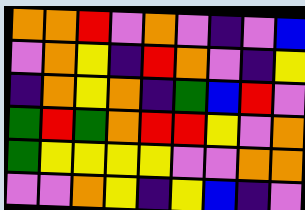[["orange", "orange", "red", "violet", "orange", "violet", "indigo", "violet", "blue"], ["violet", "orange", "yellow", "indigo", "red", "orange", "violet", "indigo", "yellow"], ["indigo", "orange", "yellow", "orange", "indigo", "green", "blue", "red", "violet"], ["green", "red", "green", "orange", "red", "red", "yellow", "violet", "orange"], ["green", "yellow", "yellow", "yellow", "yellow", "violet", "violet", "orange", "orange"], ["violet", "violet", "orange", "yellow", "indigo", "yellow", "blue", "indigo", "violet"]]